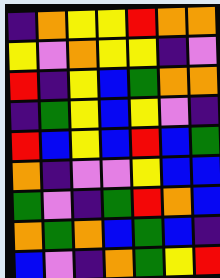[["indigo", "orange", "yellow", "yellow", "red", "orange", "orange"], ["yellow", "violet", "orange", "yellow", "yellow", "indigo", "violet"], ["red", "indigo", "yellow", "blue", "green", "orange", "orange"], ["indigo", "green", "yellow", "blue", "yellow", "violet", "indigo"], ["red", "blue", "yellow", "blue", "red", "blue", "green"], ["orange", "indigo", "violet", "violet", "yellow", "blue", "blue"], ["green", "violet", "indigo", "green", "red", "orange", "blue"], ["orange", "green", "orange", "blue", "green", "blue", "indigo"], ["blue", "violet", "indigo", "orange", "green", "yellow", "red"]]